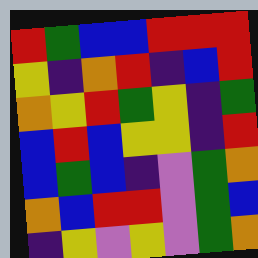[["red", "green", "blue", "blue", "red", "red", "red"], ["yellow", "indigo", "orange", "red", "indigo", "blue", "red"], ["orange", "yellow", "red", "green", "yellow", "indigo", "green"], ["blue", "red", "blue", "yellow", "yellow", "indigo", "red"], ["blue", "green", "blue", "indigo", "violet", "green", "orange"], ["orange", "blue", "red", "red", "violet", "green", "blue"], ["indigo", "yellow", "violet", "yellow", "violet", "green", "orange"]]